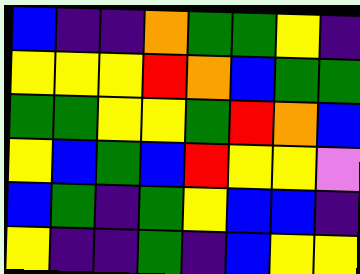[["blue", "indigo", "indigo", "orange", "green", "green", "yellow", "indigo"], ["yellow", "yellow", "yellow", "red", "orange", "blue", "green", "green"], ["green", "green", "yellow", "yellow", "green", "red", "orange", "blue"], ["yellow", "blue", "green", "blue", "red", "yellow", "yellow", "violet"], ["blue", "green", "indigo", "green", "yellow", "blue", "blue", "indigo"], ["yellow", "indigo", "indigo", "green", "indigo", "blue", "yellow", "yellow"]]